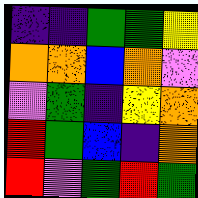[["indigo", "indigo", "green", "green", "yellow"], ["orange", "orange", "blue", "orange", "violet"], ["violet", "green", "indigo", "yellow", "orange"], ["red", "green", "blue", "indigo", "orange"], ["red", "violet", "green", "red", "green"]]